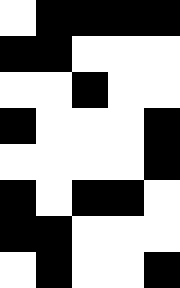[["white", "black", "black", "black", "black"], ["black", "black", "white", "white", "white"], ["white", "white", "black", "white", "white"], ["black", "white", "white", "white", "black"], ["white", "white", "white", "white", "black"], ["black", "white", "black", "black", "white"], ["black", "black", "white", "white", "white"], ["white", "black", "white", "white", "black"]]